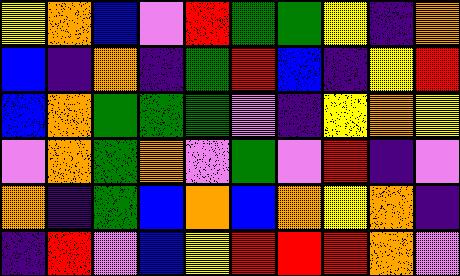[["yellow", "orange", "blue", "violet", "red", "green", "green", "yellow", "indigo", "orange"], ["blue", "indigo", "orange", "indigo", "green", "red", "blue", "indigo", "yellow", "red"], ["blue", "orange", "green", "green", "green", "violet", "indigo", "yellow", "orange", "yellow"], ["violet", "orange", "green", "orange", "violet", "green", "violet", "red", "indigo", "violet"], ["orange", "indigo", "green", "blue", "orange", "blue", "orange", "yellow", "orange", "indigo"], ["indigo", "red", "violet", "blue", "yellow", "red", "red", "red", "orange", "violet"]]